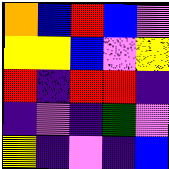[["orange", "blue", "red", "blue", "violet"], ["yellow", "yellow", "blue", "violet", "yellow"], ["red", "indigo", "red", "red", "indigo"], ["indigo", "violet", "indigo", "green", "violet"], ["yellow", "indigo", "violet", "indigo", "blue"]]